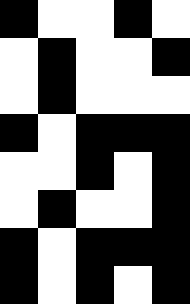[["black", "white", "white", "black", "white"], ["white", "black", "white", "white", "black"], ["white", "black", "white", "white", "white"], ["black", "white", "black", "black", "black"], ["white", "white", "black", "white", "black"], ["white", "black", "white", "white", "black"], ["black", "white", "black", "black", "black"], ["black", "white", "black", "white", "black"]]